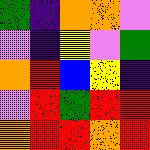[["green", "indigo", "orange", "orange", "violet"], ["violet", "indigo", "yellow", "violet", "green"], ["orange", "red", "blue", "yellow", "indigo"], ["violet", "red", "green", "red", "red"], ["orange", "red", "red", "orange", "red"]]